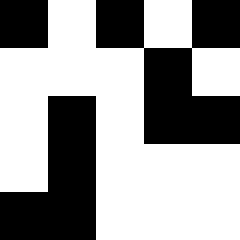[["black", "white", "black", "white", "black"], ["white", "white", "white", "black", "white"], ["white", "black", "white", "black", "black"], ["white", "black", "white", "white", "white"], ["black", "black", "white", "white", "white"]]